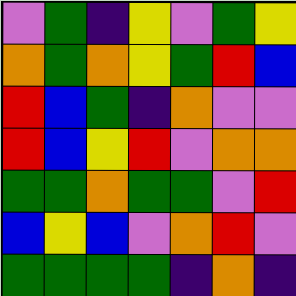[["violet", "green", "indigo", "yellow", "violet", "green", "yellow"], ["orange", "green", "orange", "yellow", "green", "red", "blue"], ["red", "blue", "green", "indigo", "orange", "violet", "violet"], ["red", "blue", "yellow", "red", "violet", "orange", "orange"], ["green", "green", "orange", "green", "green", "violet", "red"], ["blue", "yellow", "blue", "violet", "orange", "red", "violet"], ["green", "green", "green", "green", "indigo", "orange", "indigo"]]